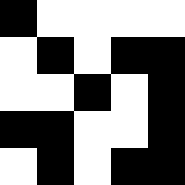[["black", "white", "white", "white", "white"], ["white", "black", "white", "black", "black"], ["white", "white", "black", "white", "black"], ["black", "black", "white", "white", "black"], ["white", "black", "white", "black", "black"]]